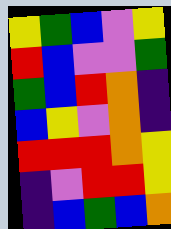[["yellow", "green", "blue", "violet", "yellow"], ["red", "blue", "violet", "violet", "green"], ["green", "blue", "red", "orange", "indigo"], ["blue", "yellow", "violet", "orange", "indigo"], ["red", "red", "red", "orange", "yellow"], ["indigo", "violet", "red", "red", "yellow"], ["indigo", "blue", "green", "blue", "orange"]]